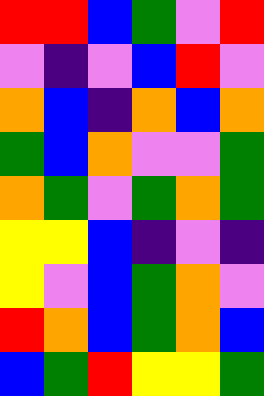[["red", "red", "blue", "green", "violet", "red"], ["violet", "indigo", "violet", "blue", "red", "violet"], ["orange", "blue", "indigo", "orange", "blue", "orange"], ["green", "blue", "orange", "violet", "violet", "green"], ["orange", "green", "violet", "green", "orange", "green"], ["yellow", "yellow", "blue", "indigo", "violet", "indigo"], ["yellow", "violet", "blue", "green", "orange", "violet"], ["red", "orange", "blue", "green", "orange", "blue"], ["blue", "green", "red", "yellow", "yellow", "green"]]